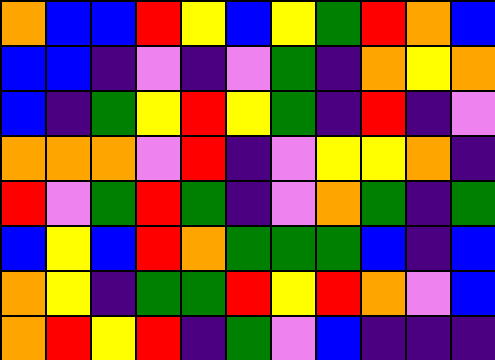[["orange", "blue", "blue", "red", "yellow", "blue", "yellow", "green", "red", "orange", "blue"], ["blue", "blue", "indigo", "violet", "indigo", "violet", "green", "indigo", "orange", "yellow", "orange"], ["blue", "indigo", "green", "yellow", "red", "yellow", "green", "indigo", "red", "indigo", "violet"], ["orange", "orange", "orange", "violet", "red", "indigo", "violet", "yellow", "yellow", "orange", "indigo"], ["red", "violet", "green", "red", "green", "indigo", "violet", "orange", "green", "indigo", "green"], ["blue", "yellow", "blue", "red", "orange", "green", "green", "green", "blue", "indigo", "blue"], ["orange", "yellow", "indigo", "green", "green", "red", "yellow", "red", "orange", "violet", "blue"], ["orange", "red", "yellow", "red", "indigo", "green", "violet", "blue", "indigo", "indigo", "indigo"]]